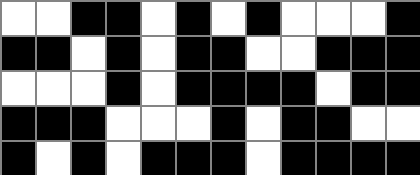[["white", "white", "black", "black", "white", "black", "white", "black", "white", "white", "white", "black"], ["black", "black", "white", "black", "white", "black", "black", "white", "white", "black", "black", "black"], ["white", "white", "white", "black", "white", "black", "black", "black", "black", "white", "black", "black"], ["black", "black", "black", "white", "white", "white", "black", "white", "black", "black", "white", "white"], ["black", "white", "black", "white", "black", "black", "black", "white", "black", "black", "black", "black"]]